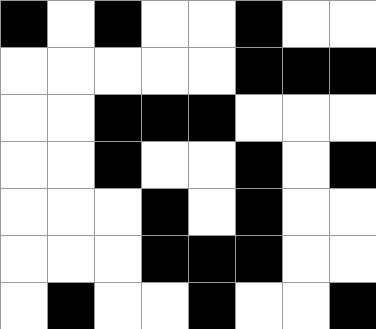[["black", "white", "black", "white", "white", "black", "white", "white"], ["white", "white", "white", "white", "white", "black", "black", "black"], ["white", "white", "black", "black", "black", "white", "white", "white"], ["white", "white", "black", "white", "white", "black", "white", "black"], ["white", "white", "white", "black", "white", "black", "white", "white"], ["white", "white", "white", "black", "black", "black", "white", "white"], ["white", "black", "white", "white", "black", "white", "white", "black"]]